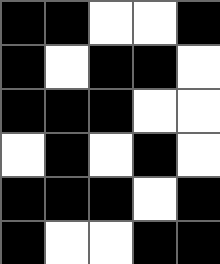[["black", "black", "white", "white", "black"], ["black", "white", "black", "black", "white"], ["black", "black", "black", "white", "white"], ["white", "black", "white", "black", "white"], ["black", "black", "black", "white", "black"], ["black", "white", "white", "black", "black"]]